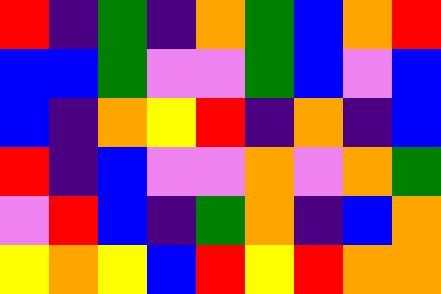[["red", "indigo", "green", "indigo", "orange", "green", "blue", "orange", "red"], ["blue", "blue", "green", "violet", "violet", "green", "blue", "violet", "blue"], ["blue", "indigo", "orange", "yellow", "red", "indigo", "orange", "indigo", "blue"], ["red", "indigo", "blue", "violet", "violet", "orange", "violet", "orange", "green"], ["violet", "red", "blue", "indigo", "green", "orange", "indigo", "blue", "orange"], ["yellow", "orange", "yellow", "blue", "red", "yellow", "red", "orange", "orange"]]